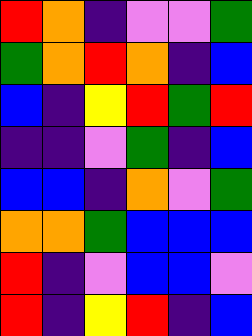[["red", "orange", "indigo", "violet", "violet", "green"], ["green", "orange", "red", "orange", "indigo", "blue"], ["blue", "indigo", "yellow", "red", "green", "red"], ["indigo", "indigo", "violet", "green", "indigo", "blue"], ["blue", "blue", "indigo", "orange", "violet", "green"], ["orange", "orange", "green", "blue", "blue", "blue"], ["red", "indigo", "violet", "blue", "blue", "violet"], ["red", "indigo", "yellow", "red", "indigo", "blue"]]